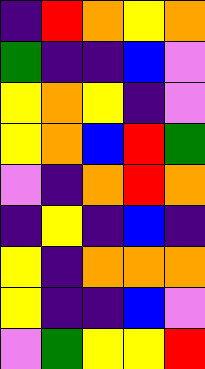[["indigo", "red", "orange", "yellow", "orange"], ["green", "indigo", "indigo", "blue", "violet"], ["yellow", "orange", "yellow", "indigo", "violet"], ["yellow", "orange", "blue", "red", "green"], ["violet", "indigo", "orange", "red", "orange"], ["indigo", "yellow", "indigo", "blue", "indigo"], ["yellow", "indigo", "orange", "orange", "orange"], ["yellow", "indigo", "indigo", "blue", "violet"], ["violet", "green", "yellow", "yellow", "red"]]